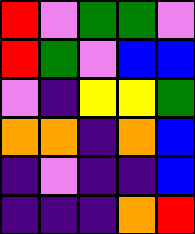[["red", "violet", "green", "green", "violet"], ["red", "green", "violet", "blue", "blue"], ["violet", "indigo", "yellow", "yellow", "green"], ["orange", "orange", "indigo", "orange", "blue"], ["indigo", "violet", "indigo", "indigo", "blue"], ["indigo", "indigo", "indigo", "orange", "red"]]